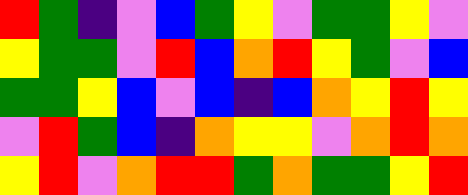[["red", "green", "indigo", "violet", "blue", "green", "yellow", "violet", "green", "green", "yellow", "violet"], ["yellow", "green", "green", "violet", "red", "blue", "orange", "red", "yellow", "green", "violet", "blue"], ["green", "green", "yellow", "blue", "violet", "blue", "indigo", "blue", "orange", "yellow", "red", "yellow"], ["violet", "red", "green", "blue", "indigo", "orange", "yellow", "yellow", "violet", "orange", "red", "orange"], ["yellow", "red", "violet", "orange", "red", "red", "green", "orange", "green", "green", "yellow", "red"]]